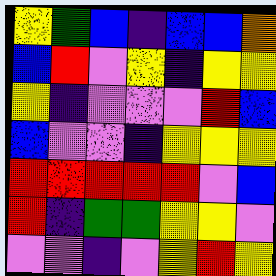[["yellow", "green", "blue", "indigo", "blue", "blue", "orange"], ["blue", "red", "violet", "yellow", "indigo", "yellow", "yellow"], ["yellow", "indigo", "violet", "violet", "violet", "red", "blue"], ["blue", "violet", "violet", "indigo", "yellow", "yellow", "yellow"], ["red", "red", "red", "red", "red", "violet", "blue"], ["red", "indigo", "green", "green", "yellow", "yellow", "violet"], ["violet", "violet", "indigo", "violet", "yellow", "red", "yellow"]]